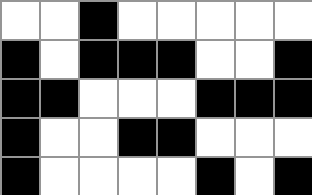[["white", "white", "black", "white", "white", "white", "white", "white"], ["black", "white", "black", "black", "black", "white", "white", "black"], ["black", "black", "white", "white", "white", "black", "black", "black"], ["black", "white", "white", "black", "black", "white", "white", "white"], ["black", "white", "white", "white", "white", "black", "white", "black"]]